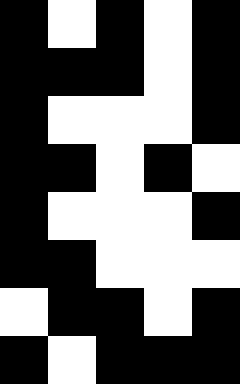[["black", "white", "black", "white", "black"], ["black", "black", "black", "white", "black"], ["black", "white", "white", "white", "black"], ["black", "black", "white", "black", "white"], ["black", "white", "white", "white", "black"], ["black", "black", "white", "white", "white"], ["white", "black", "black", "white", "black"], ["black", "white", "black", "black", "black"]]